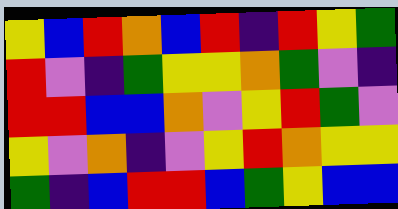[["yellow", "blue", "red", "orange", "blue", "red", "indigo", "red", "yellow", "green"], ["red", "violet", "indigo", "green", "yellow", "yellow", "orange", "green", "violet", "indigo"], ["red", "red", "blue", "blue", "orange", "violet", "yellow", "red", "green", "violet"], ["yellow", "violet", "orange", "indigo", "violet", "yellow", "red", "orange", "yellow", "yellow"], ["green", "indigo", "blue", "red", "red", "blue", "green", "yellow", "blue", "blue"]]